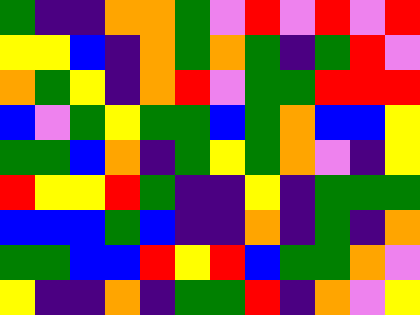[["green", "indigo", "indigo", "orange", "orange", "green", "violet", "red", "violet", "red", "violet", "red"], ["yellow", "yellow", "blue", "indigo", "orange", "green", "orange", "green", "indigo", "green", "red", "violet"], ["orange", "green", "yellow", "indigo", "orange", "red", "violet", "green", "green", "red", "red", "red"], ["blue", "violet", "green", "yellow", "green", "green", "blue", "green", "orange", "blue", "blue", "yellow"], ["green", "green", "blue", "orange", "indigo", "green", "yellow", "green", "orange", "violet", "indigo", "yellow"], ["red", "yellow", "yellow", "red", "green", "indigo", "indigo", "yellow", "indigo", "green", "green", "green"], ["blue", "blue", "blue", "green", "blue", "indigo", "indigo", "orange", "indigo", "green", "indigo", "orange"], ["green", "green", "blue", "blue", "red", "yellow", "red", "blue", "green", "green", "orange", "violet"], ["yellow", "indigo", "indigo", "orange", "indigo", "green", "green", "red", "indigo", "orange", "violet", "yellow"]]